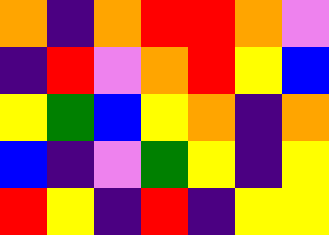[["orange", "indigo", "orange", "red", "red", "orange", "violet"], ["indigo", "red", "violet", "orange", "red", "yellow", "blue"], ["yellow", "green", "blue", "yellow", "orange", "indigo", "orange"], ["blue", "indigo", "violet", "green", "yellow", "indigo", "yellow"], ["red", "yellow", "indigo", "red", "indigo", "yellow", "yellow"]]